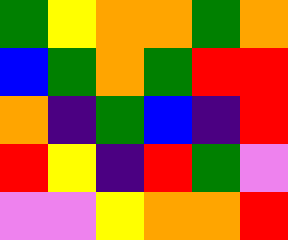[["green", "yellow", "orange", "orange", "green", "orange"], ["blue", "green", "orange", "green", "red", "red"], ["orange", "indigo", "green", "blue", "indigo", "red"], ["red", "yellow", "indigo", "red", "green", "violet"], ["violet", "violet", "yellow", "orange", "orange", "red"]]